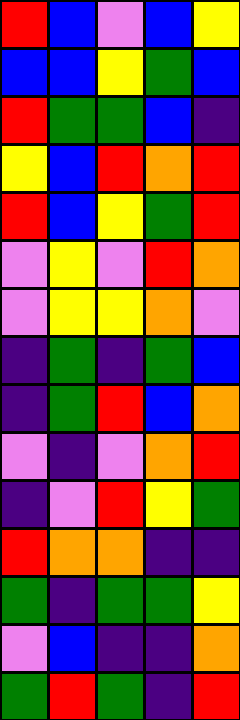[["red", "blue", "violet", "blue", "yellow"], ["blue", "blue", "yellow", "green", "blue"], ["red", "green", "green", "blue", "indigo"], ["yellow", "blue", "red", "orange", "red"], ["red", "blue", "yellow", "green", "red"], ["violet", "yellow", "violet", "red", "orange"], ["violet", "yellow", "yellow", "orange", "violet"], ["indigo", "green", "indigo", "green", "blue"], ["indigo", "green", "red", "blue", "orange"], ["violet", "indigo", "violet", "orange", "red"], ["indigo", "violet", "red", "yellow", "green"], ["red", "orange", "orange", "indigo", "indigo"], ["green", "indigo", "green", "green", "yellow"], ["violet", "blue", "indigo", "indigo", "orange"], ["green", "red", "green", "indigo", "red"]]